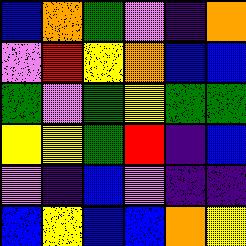[["blue", "orange", "green", "violet", "indigo", "orange"], ["violet", "red", "yellow", "orange", "blue", "blue"], ["green", "violet", "green", "yellow", "green", "green"], ["yellow", "yellow", "green", "red", "indigo", "blue"], ["violet", "indigo", "blue", "violet", "indigo", "indigo"], ["blue", "yellow", "blue", "blue", "orange", "yellow"]]